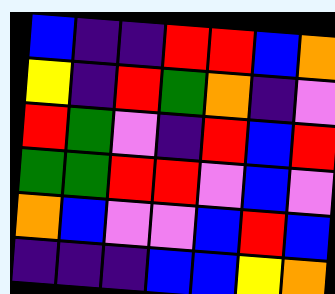[["blue", "indigo", "indigo", "red", "red", "blue", "orange"], ["yellow", "indigo", "red", "green", "orange", "indigo", "violet"], ["red", "green", "violet", "indigo", "red", "blue", "red"], ["green", "green", "red", "red", "violet", "blue", "violet"], ["orange", "blue", "violet", "violet", "blue", "red", "blue"], ["indigo", "indigo", "indigo", "blue", "blue", "yellow", "orange"]]